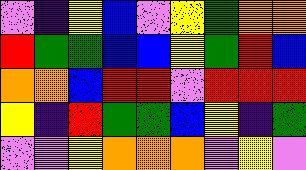[["violet", "indigo", "yellow", "blue", "violet", "yellow", "green", "orange", "orange"], ["red", "green", "green", "blue", "blue", "yellow", "green", "red", "blue"], ["orange", "orange", "blue", "red", "red", "violet", "red", "red", "red"], ["yellow", "indigo", "red", "green", "green", "blue", "yellow", "indigo", "green"], ["violet", "violet", "yellow", "orange", "orange", "orange", "violet", "yellow", "violet"]]